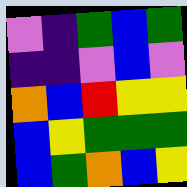[["violet", "indigo", "green", "blue", "green"], ["indigo", "indigo", "violet", "blue", "violet"], ["orange", "blue", "red", "yellow", "yellow"], ["blue", "yellow", "green", "green", "green"], ["blue", "green", "orange", "blue", "yellow"]]